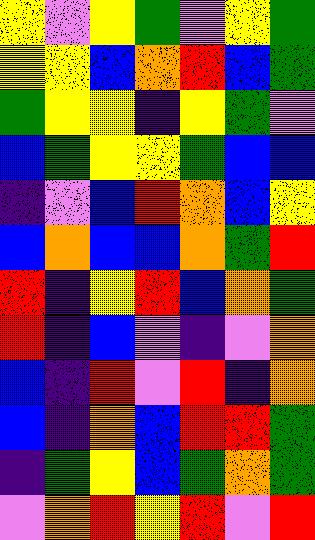[["yellow", "violet", "yellow", "green", "violet", "yellow", "green"], ["yellow", "yellow", "blue", "orange", "red", "blue", "green"], ["green", "yellow", "yellow", "indigo", "yellow", "green", "violet"], ["blue", "green", "yellow", "yellow", "green", "blue", "blue"], ["indigo", "violet", "blue", "red", "orange", "blue", "yellow"], ["blue", "orange", "blue", "blue", "orange", "green", "red"], ["red", "indigo", "yellow", "red", "blue", "orange", "green"], ["red", "indigo", "blue", "violet", "indigo", "violet", "orange"], ["blue", "indigo", "red", "violet", "red", "indigo", "orange"], ["blue", "indigo", "orange", "blue", "red", "red", "green"], ["indigo", "green", "yellow", "blue", "green", "orange", "green"], ["violet", "orange", "red", "yellow", "red", "violet", "red"]]